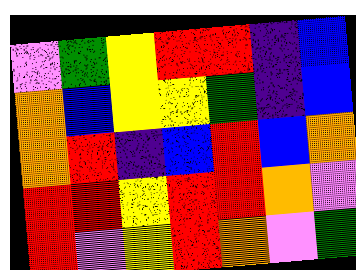[["violet", "green", "yellow", "red", "red", "indigo", "blue"], ["orange", "blue", "yellow", "yellow", "green", "indigo", "blue"], ["orange", "red", "indigo", "blue", "red", "blue", "orange"], ["red", "red", "yellow", "red", "red", "orange", "violet"], ["red", "violet", "yellow", "red", "orange", "violet", "green"]]